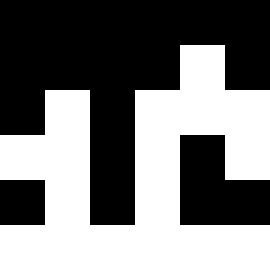[["black", "black", "black", "black", "black", "black"], ["black", "black", "black", "black", "white", "black"], ["black", "white", "black", "white", "white", "white"], ["white", "white", "black", "white", "black", "white"], ["black", "white", "black", "white", "black", "black"], ["white", "white", "white", "white", "white", "white"]]